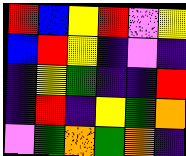[["red", "blue", "yellow", "red", "violet", "yellow"], ["blue", "red", "yellow", "indigo", "violet", "indigo"], ["indigo", "yellow", "green", "indigo", "indigo", "red"], ["indigo", "red", "indigo", "yellow", "green", "orange"], ["violet", "green", "orange", "green", "orange", "indigo"]]